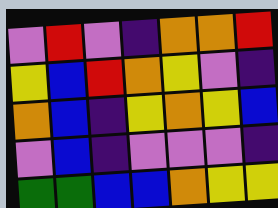[["violet", "red", "violet", "indigo", "orange", "orange", "red"], ["yellow", "blue", "red", "orange", "yellow", "violet", "indigo"], ["orange", "blue", "indigo", "yellow", "orange", "yellow", "blue"], ["violet", "blue", "indigo", "violet", "violet", "violet", "indigo"], ["green", "green", "blue", "blue", "orange", "yellow", "yellow"]]